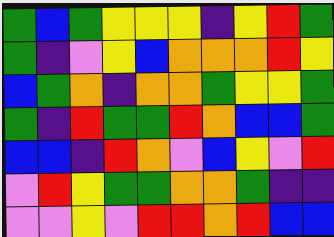[["green", "blue", "green", "yellow", "yellow", "yellow", "indigo", "yellow", "red", "green"], ["green", "indigo", "violet", "yellow", "blue", "orange", "orange", "orange", "red", "yellow"], ["blue", "green", "orange", "indigo", "orange", "orange", "green", "yellow", "yellow", "green"], ["green", "indigo", "red", "green", "green", "red", "orange", "blue", "blue", "green"], ["blue", "blue", "indigo", "red", "orange", "violet", "blue", "yellow", "violet", "red"], ["violet", "red", "yellow", "green", "green", "orange", "orange", "green", "indigo", "indigo"], ["violet", "violet", "yellow", "violet", "red", "red", "orange", "red", "blue", "blue"]]